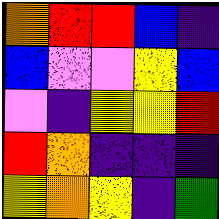[["orange", "red", "red", "blue", "indigo"], ["blue", "violet", "violet", "yellow", "blue"], ["violet", "indigo", "yellow", "yellow", "red"], ["red", "orange", "indigo", "indigo", "indigo"], ["yellow", "orange", "yellow", "indigo", "green"]]